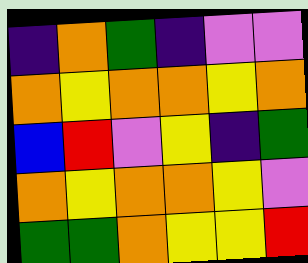[["indigo", "orange", "green", "indigo", "violet", "violet"], ["orange", "yellow", "orange", "orange", "yellow", "orange"], ["blue", "red", "violet", "yellow", "indigo", "green"], ["orange", "yellow", "orange", "orange", "yellow", "violet"], ["green", "green", "orange", "yellow", "yellow", "red"]]